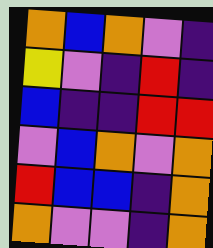[["orange", "blue", "orange", "violet", "indigo"], ["yellow", "violet", "indigo", "red", "indigo"], ["blue", "indigo", "indigo", "red", "red"], ["violet", "blue", "orange", "violet", "orange"], ["red", "blue", "blue", "indigo", "orange"], ["orange", "violet", "violet", "indigo", "orange"]]